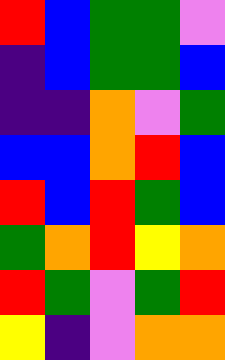[["red", "blue", "green", "green", "violet"], ["indigo", "blue", "green", "green", "blue"], ["indigo", "indigo", "orange", "violet", "green"], ["blue", "blue", "orange", "red", "blue"], ["red", "blue", "red", "green", "blue"], ["green", "orange", "red", "yellow", "orange"], ["red", "green", "violet", "green", "red"], ["yellow", "indigo", "violet", "orange", "orange"]]